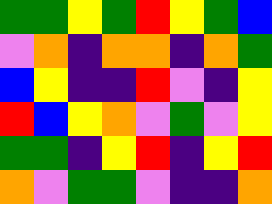[["green", "green", "yellow", "green", "red", "yellow", "green", "blue"], ["violet", "orange", "indigo", "orange", "orange", "indigo", "orange", "green"], ["blue", "yellow", "indigo", "indigo", "red", "violet", "indigo", "yellow"], ["red", "blue", "yellow", "orange", "violet", "green", "violet", "yellow"], ["green", "green", "indigo", "yellow", "red", "indigo", "yellow", "red"], ["orange", "violet", "green", "green", "violet", "indigo", "indigo", "orange"]]